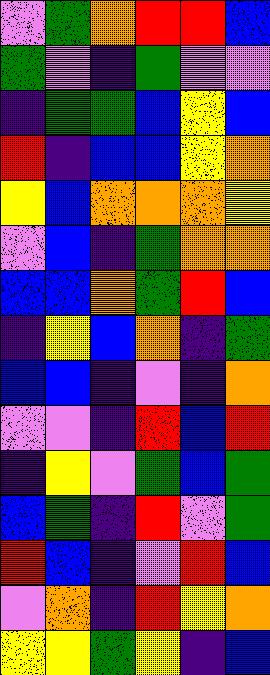[["violet", "green", "orange", "red", "red", "blue"], ["green", "violet", "indigo", "green", "violet", "violet"], ["indigo", "green", "green", "blue", "yellow", "blue"], ["red", "indigo", "blue", "blue", "yellow", "orange"], ["yellow", "blue", "orange", "orange", "orange", "yellow"], ["violet", "blue", "indigo", "green", "orange", "orange"], ["blue", "blue", "orange", "green", "red", "blue"], ["indigo", "yellow", "blue", "orange", "indigo", "green"], ["blue", "blue", "indigo", "violet", "indigo", "orange"], ["violet", "violet", "indigo", "red", "blue", "red"], ["indigo", "yellow", "violet", "green", "blue", "green"], ["blue", "green", "indigo", "red", "violet", "green"], ["red", "blue", "indigo", "violet", "red", "blue"], ["violet", "orange", "indigo", "red", "yellow", "orange"], ["yellow", "yellow", "green", "yellow", "indigo", "blue"]]